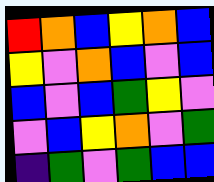[["red", "orange", "blue", "yellow", "orange", "blue"], ["yellow", "violet", "orange", "blue", "violet", "blue"], ["blue", "violet", "blue", "green", "yellow", "violet"], ["violet", "blue", "yellow", "orange", "violet", "green"], ["indigo", "green", "violet", "green", "blue", "blue"]]